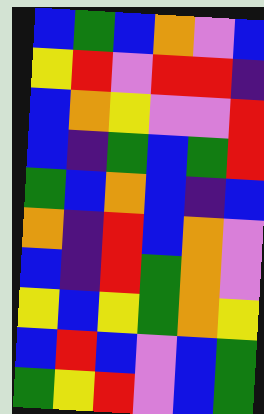[["blue", "green", "blue", "orange", "violet", "blue"], ["yellow", "red", "violet", "red", "red", "indigo"], ["blue", "orange", "yellow", "violet", "violet", "red"], ["blue", "indigo", "green", "blue", "green", "red"], ["green", "blue", "orange", "blue", "indigo", "blue"], ["orange", "indigo", "red", "blue", "orange", "violet"], ["blue", "indigo", "red", "green", "orange", "violet"], ["yellow", "blue", "yellow", "green", "orange", "yellow"], ["blue", "red", "blue", "violet", "blue", "green"], ["green", "yellow", "red", "violet", "blue", "green"]]